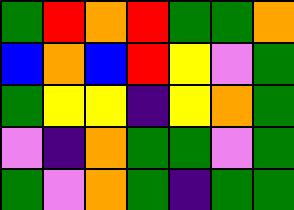[["green", "red", "orange", "red", "green", "green", "orange"], ["blue", "orange", "blue", "red", "yellow", "violet", "green"], ["green", "yellow", "yellow", "indigo", "yellow", "orange", "green"], ["violet", "indigo", "orange", "green", "green", "violet", "green"], ["green", "violet", "orange", "green", "indigo", "green", "green"]]